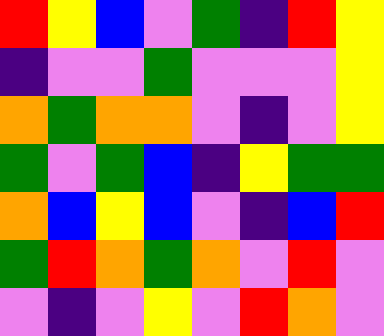[["red", "yellow", "blue", "violet", "green", "indigo", "red", "yellow"], ["indigo", "violet", "violet", "green", "violet", "violet", "violet", "yellow"], ["orange", "green", "orange", "orange", "violet", "indigo", "violet", "yellow"], ["green", "violet", "green", "blue", "indigo", "yellow", "green", "green"], ["orange", "blue", "yellow", "blue", "violet", "indigo", "blue", "red"], ["green", "red", "orange", "green", "orange", "violet", "red", "violet"], ["violet", "indigo", "violet", "yellow", "violet", "red", "orange", "violet"]]